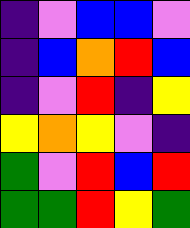[["indigo", "violet", "blue", "blue", "violet"], ["indigo", "blue", "orange", "red", "blue"], ["indigo", "violet", "red", "indigo", "yellow"], ["yellow", "orange", "yellow", "violet", "indigo"], ["green", "violet", "red", "blue", "red"], ["green", "green", "red", "yellow", "green"]]